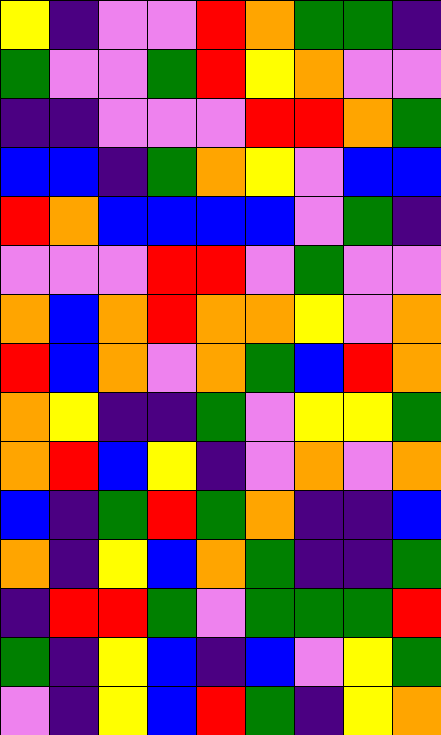[["yellow", "indigo", "violet", "violet", "red", "orange", "green", "green", "indigo"], ["green", "violet", "violet", "green", "red", "yellow", "orange", "violet", "violet"], ["indigo", "indigo", "violet", "violet", "violet", "red", "red", "orange", "green"], ["blue", "blue", "indigo", "green", "orange", "yellow", "violet", "blue", "blue"], ["red", "orange", "blue", "blue", "blue", "blue", "violet", "green", "indigo"], ["violet", "violet", "violet", "red", "red", "violet", "green", "violet", "violet"], ["orange", "blue", "orange", "red", "orange", "orange", "yellow", "violet", "orange"], ["red", "blue", "orange", "violet", "orange", "green", "blue", "red", "orange"], ["orange", "yellow", "indigo", "indigo", "green", "violet", "yellow", "yellow", "green"], ["orange", "red", "blue", "yellow", "indigo", "violet", "orange", "violet", "orange"], ["blue", "indigo", "green", "red", "green", "orange", "indigo", "indigo", "blue"], ["orange", "indigo", "yellow", "blue", "orange", "green", "indigo", "indigo", "green"], ["indigo", "red", "red", "green", "violet", "green", "green", "green", "red"], ["green", "indigo", "yellow", "blue", "indigo", "blue", "violet", "yellow", "green"], ["violet", "indigo", "yellow", "blue", "red", "green", "indigo", "yellow", "orange"]]